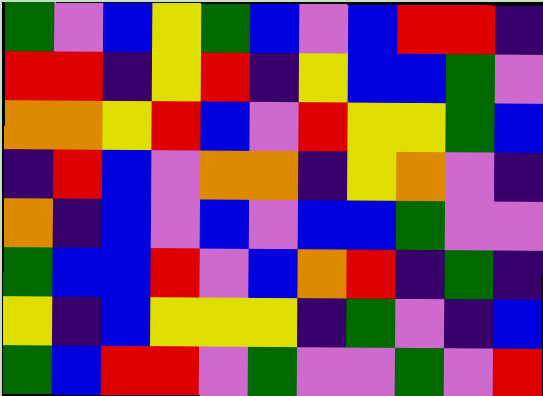[["green", "violet", "blue", "yellow", "green", "blue", "violet", "blue", "red", "red", "indigo"], ["red", "red", "indigo", "yellow", "red", "indigo", "yellow", "blue", "blue", "green", "violet"], ["orange", "orange", "yellow", "red", "blue", "violet", "red", "yellow", "yellow", "green", "blue"], ["indigo", "red", "blue", "violet", "orange", "orange", "indigo", "yellow", "orange", "violet", "indigo"], ["orange", "indigo", "blue", "violet", "blue", "violet", "blue", "blue", "green", "violet", "violet"], ["green", "blue", "blue", "red", "violet", "blue", "orange", "red", "indigo", "green", "indigo"], ["yellow", "indigo", "blue", "yellow", "yellow", "yellow", "indigo", "green", "violet", "indigo", "blue"], ["green", "blue", "red", "red", "violet", "green", "violet", "violet", "green", "violet", "red"]]